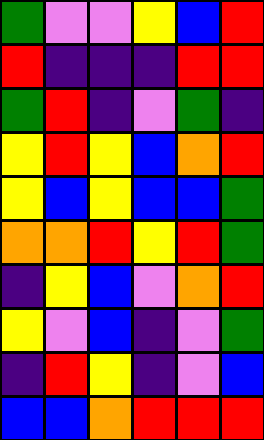[["green", "violet", "violet", "yellow", "blue", "red"], ["red", "indigo", "indigo", "indigo", "red", "red"], ["green", "red", "indigo", "violet", "green", "indigo"], ["yellow", "red", "yellow", "blue", "orange", "red"], ["yellow", "blue", "yellow", "blue", "blue", "green"], ["orange", "orange", "red", "yellow", "red", "green"], ["indigo", "yellow", "blue", "violet", "orange", "red"], ["yellow", "violet", "blue", "indigo", "violet", "green"], ["indigo", "red", "yellow", "indigo", "violet", "blue"], ["blue", "blue", "orange", "red", "red", "red"]]